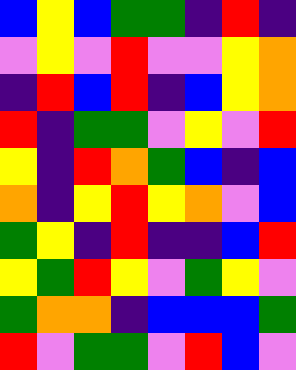[["blue", "yellow", "blue", "green", "green", "indigo", "red", "indigo"], ["violet", "yellow", "violet", "red", "violet", "violet", "yellow", "orange"], ["indigo", "red", "blue", "red", "indigo", "blue", "yellow", "orange"], ["red", "indigo", "green", "green", "violet", "yellow", "violet", "red"], ["yellow", "indigo", "red", "orange", "green", "blue", "indigo", "blue"], ["orange", "indigo", "yellow", "red", "yellow", "orange", "violet", "blue"], ["green", "yellow", "indigo", "red", "indigo", "indigo", "blue", "red"], ["yellow", "green", "red", "yellow", "violet", "green", "yellow", "violet"], ["green", "orange", "orange", "indigo", "blue", "blue", "blue", "green"], ["red", "violet", "green", "green", "violet", "red", "blue", "violet"]]